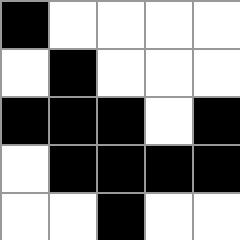[["black", "white", "white", "white", "white"], ["white", "black", "white", "white", "white"], ["black", "black", "black", "white", "black"], ["white", "black", "black", "black", "black"], ["white", "white", "black", "white", "white"]]